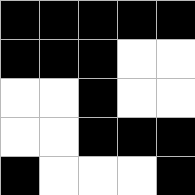[["black", "black", "black", "black", "black"], ["black", "black", "black", "white", "white"], ["white", "white", "black", "white", "white"], ["white", "white", "black", "black", "black"], ["black", "white", "white", "white", "black"]]